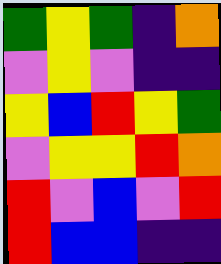[["green", "yellow", "green", "indigo", "orange"], ["violet", "yellow", "violet", "indigo", "indigo"], ["yellow", "blue", "red", "yellow", "green"], ["violet", "yellow", "yellow", "red", "orange"], ["red", "violet", "blue", "violet", "red"], ["red", "blue", "blue", "indigo", "indigo"]]